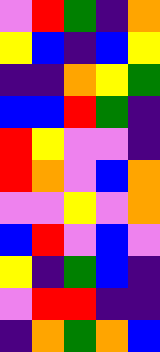[["violet", "red", "green", "indigo", "orange"], ["yellow", "blue", "indigo", "blue", "yellow"], ["indigo", "indigo", "orange", "yellow", "green"], ["blue", "blue", "red", "green", "indigo"], ["red", "yellow", "violet", "violet", "indigo"], ["red", "orange", "violet", "blue", "orange"], ["violet", "violet", "yellow", "violet", "orange"], ["blue", "red", "violet", "blue", "violet"], ["yellow", "indigo", "green", "blue", "indigo"], ["violet", "red", "red", "indigo", "indigo"], ["indigo", "orange", "green", "orange", "blue"]]